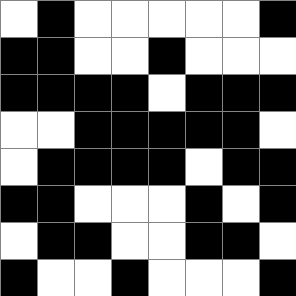[["white", "black", "white", "white", "white", "white", "white", "black"], ["black", "black", "white", "white", "black", "white", "white", "white"], ["black", "black", "black", "black", "white", "black", "black", "black"], ["white", "white", "black", "black", "black", "black", "black", "white"], ["white", "black", "black", "black", "black", "white", "black", "black"], ["black", "black", "white", "white", "white", "black", "white", "black"], ["white", "black", "black", "white", "white", "black", "black", "white"], ["black", "white", "white", "black", "white", "white", "white", "black"]]